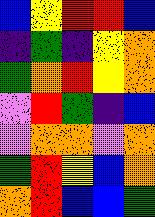[["blue", "yellow", "red", "red", "blue"], ["indigo", "green", "indigo", "yellow", "orange"], ["green", "orange", "red", "yellow", "orange"], ["violet", "red", "green", "indigo", "blue"], ["violet", "orange", "orange", "violet", "orange"], ["green", "red", "yellow", "blue", "orange"], ["orange", "red", "blue", "blue", "green"]]